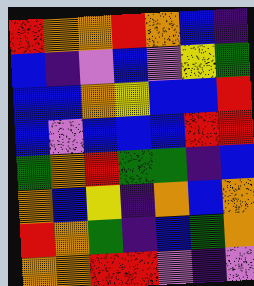[["red", "orange", "orange", "red", "orange", "blue", "indigo"], ["blue", "indigo", "violet", "blue", "violet", "yellow", "green"], ["blue", "blue", "orange", "yellow", "blue", "blue", "red"], ["blue", "violet", "blue", "blue", "blue", "red", "red"], ["green", "orange", "red", "green", "green", "indigo", "blue"], ["orange", "blue", "yellow", "indigo", "orange", "blue", "orange"], ["red", "orange", "green", "indigo", "blue", "green", "orange"], ["orange", "orange", "red", "red", "violet", "indigo", "violet"]]